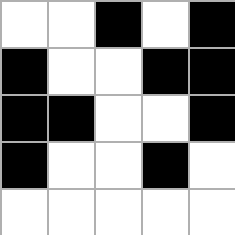[["white", "white", "black", "white", "black"], ["black", "white", "white", "black", "black"], ["black", "black", "white", "white", "black"], ["black", "white", "white", "black", "white"], ["white", "white", "white", "white", "white"]]